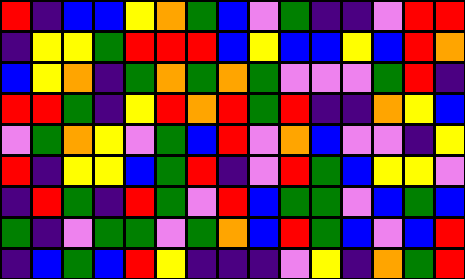[["red", "indigo", "blue", "blue", "yellow", "orange", "green", "blue", "violet", "green", "indigo", "indigo", "violet", "red", "red"], ["indigo", "yellow", "yellow", "green", "red", "red", "red", "blue", "yellow", "blue", "blue", "yellow", "blue", "red", "orange"], ["blue", "yellow", "orange", "indigo", "green", "orange", "green", "orange", "green", "violet", "violet", "violet", "green", "red", "indigo"], ["red", "red", "green", "indigo", "yellow", "red", "orange", "red", "green", "red", "indigo", "indigo", "orange", "yellow", "blue"], ["violet", "green", "orange", "yellow", "violet", "green", "blue", "red", "violet", "orange", "blue", "violet", "violet", "indigo", "yellow"], ["red", "indigo", "yellow", "yellow", "blue", "green", "red", "indigo", "violet", "red", "green", "blue", "yellow", "yellow", "violet"], ["indigo", "red", "green", "indigo", "red", "green", "violet", "red", "blue", "green", "green", "violet", "blue", "green", "blue"], ["green", "indigo", "violet", "green", "green", "violet", "green", "orange", "blue", "red", "green", "blue", "violet", "blue", "red"], ["indigo", "blue", "green", "blue", "red", "yellow", "indigo", "indigo", "indigo", "violet", "yellow", "indigo", "orange", "green", "red"]]